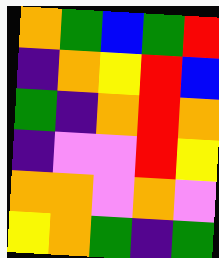[["orange", "green", "blue", "green", "red"], ["indigo", "orange", "yellow", "red", "blue"], ["green", "indigo", "orange", "red", "orange"], ["indigo", "violet", "violet", "red", "yellow"], ["orange", "orange", "violet", "orange", "violet"], ["yellow", "orange", "green", "indigo", "green"]]